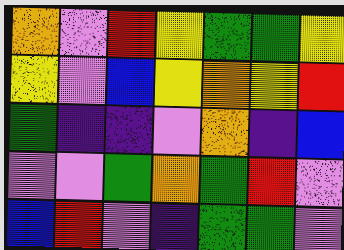[["orange", "violet", "red", "yellow", "green", "green", "yellow"], ["yellow", "violet", "blue", "yellow", "orange", "yellow", "red"], ["green", "indigo", "indigo", "violet", "orange", "indigo", "blue"], ["violet", "violet", "green", "orange", "green", "red", "violet"], ["blue", "red", "violet", "indigo", "green", "green", "violet"]]